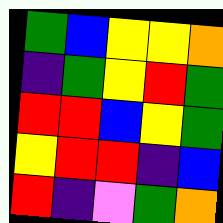[["green", "blue", "yellow", "yellow", "orange"], ["indigo", "green", "yellow", "red", "green"], ["red", "red", "blue", "yellow", "green"], ["yellow", "red", "red", "indigo", "blue"], ["red", "indigo", "violet", "green", "orange"]]